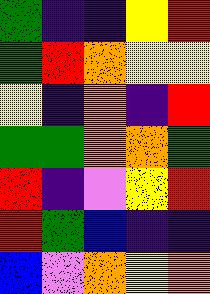[["green", "indigo", "indigo", "yellow", "red"], ["green", "red", "orange", "yellow", "yellow"], ["yellow", "indigo", "orange", "indigo", "red"], ["green", "green", "orange", "orange", "green"], ["red", "indigo", "violet", "yellow", "red"], ["red", "green", "blue", "indigo", "indigo"], ["blue", "violet", "orange", "yellow", "orange"]]